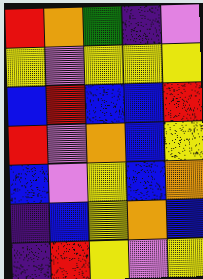[["red", "orange", "green", "indigo", "violet"], ["yellow", "violet", "yellow", "yellow", "yellow"], ["blue", "red", "blue", "blue", "red"], ["red", "violet", "orange", "blue", "yellow"], ["blue", "violet", "yellow", "blue", "orange"], ["indigo", "blue", "yellow", "orange", "blue"], ["indigo", "red", "yellow", "violet", "yellow"]]